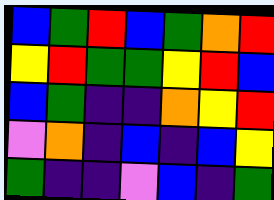[["blue", "green", "red", "blue", "green", "orange", "red"], ["yellow", "red", "green", "green", "yellow", "red", "blue"], ["blue", "green", "indigo", "indigo", "orange", "yellow", "red"], ["violet", "orange", "indigo", "blue", "indigo", "blue", "yellow"], ["green", "indigo", "indigo", "violet", "blue", "indigo", "green"]]